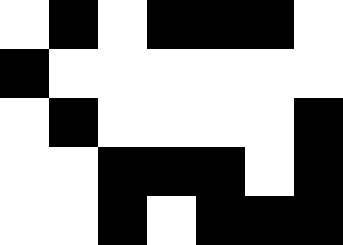[["white", "black", "white", "black", "black", "black", "white"], ["black", "white", "white", "white", "white", "white", "white"], ["white", "black", "white", "white", "white", "white", "black"], ["white", "white", "black", "black", "black", "white", "black"], ["white", "white", "black", "white", "black", "black", "black"]]